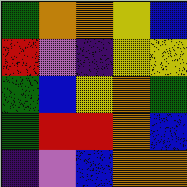[["green", "orange", "orange", "yellow", "blue"], ["red", "violet", "indigo", "yellow", "yellow"], ["green", "blue", "yellow", "orange", "green"], ["green", "red", "red", "orange", "blue"], ["indigo", "violet", "blue", "orange", "orange"]]